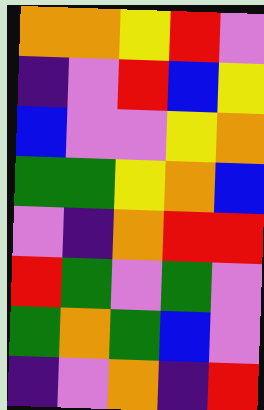[["orange", "orange", "yellow", "red", "violet"], ["indigo", "violet", "red", "blue", "yellow"], ["blue", "violet", "violet", "yellow", "orange"], ["green", "green", "yellow", "orange", "blue"], ["violet", "indigo", "orange", "red", "red"], ["red", "green", "violet", "green", "violet"], ["green", "orange", "green", "blue", "violet"], ["indigo", "violet", "orange", "indigo", "red"]]